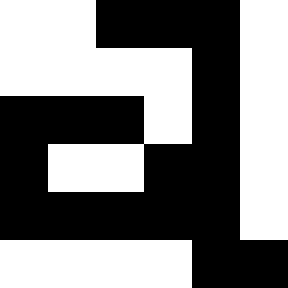[["white", "white", "black", "black", "black", "white"], ["white", "white", "white", "white", "black", "white"], ["black", "black", "black", "white", "black", "white"], ["black", "white", "white", "black", "black", "white"], ["black", "black", "black", "black", "black", "white"], ["white", "white", "white", "white", "black", "black"]]